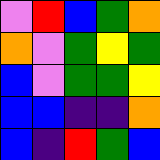[["violet", "red", "blue", "green", "orange"], ["orange", "violet", "green", "yellow", "green"], ["blue", "violet", "green", "green", "yellow"], ["blue", "blue", "indigo", "indigo", "orange"], ["blue", "indigo", "red", "green", "blue"]]